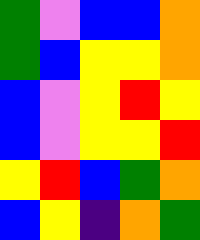[["green", "violet", "blue", "blue", "orange"], ["green", "blue", "yellow", "yellow", "orange"], ["blue", "violet", "yellow", "red", "yellow"], ["blue", "violet", "yellow", "yellow", "red"], ["yellow", "red", "blue", "green", "orange"], ["blue", "yellow", "indigo", "orange", "green"]]